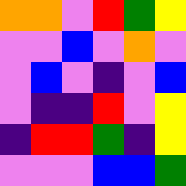[["orange", "orange", "violet", "red", "green", "yellow"], ["violet", "violet", "blue", "violet", "orange", "violet"], ["violet", "blue", "violet", "indigo", "violet", "blue"], ["violet", "indigo", "indigo", "red", "violet", "yellow"], ["indigo", "red", "red", "green", "indigo", "yellow"], ["violet", "violet", "violet", "blue", "blue", "green"]]